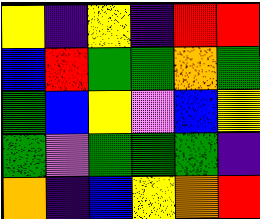[["yellow", "indigo", "yellow", "indigo", "red", "red"], ["blue", "red", "green", "green", "orange", "green"], ["green", "blue", "yellow", "violet", "blue", "yellow"], ["green", "violet", "green", "green", "green", "indigo"], ["orange", "indigo", "blue", "yellow", "orange", "red"]]